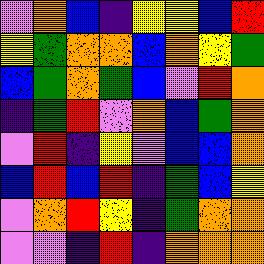[["violet", "orange", "blue", "indigo", "yellow", "yellow", "blue", "red"], ["yellow", "green", "orange", "orange", "blue", "orange", "yellow", "green"], ["blue", "green", "orange", "green", "blue", "violet", "red", "orange"], ["indigo", "green", "red", "violet", "orange", "blue", "green", "orange"], ["violet", "red", "indigo", "yellow", "violet", "blue", "blue", "orange"], ["blue", "red", "blue", "red", "indigo", "green", "blue", "yellow"], ["violet", "orange", "red", "yellow", "indigo", "green", "orange", "orange"], ["violet", "violet", "indigo", "red", "indigo", "orange", "orange", "orange"]]